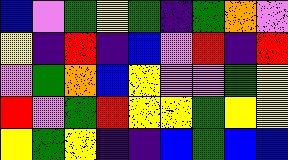[["blue", "violet", "green", "yellow", "green", "indigo", "green", "orange", "violet"], ["yellow", "indigo", "red", "indigo", "blue", "violet", "red", "indigo", "red"], ["violet", "green", "orange", "blue", "yellow", "violet", "violet", "green", "yellow"], ["red", "violet", "green", "red", "yellow", "yellow", "green", "yellow", "yellow"], ["yellow", "green", "yellow", "indigo", "indigo", "blue", "green", "blue", "blue"]]